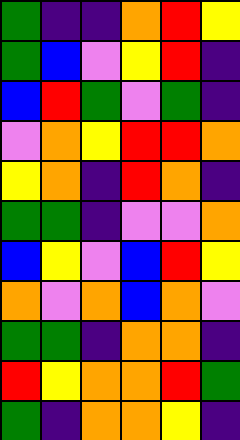[["green", "indigo", "indigo", "orange", "red", "yellow"], ["green", "blue", "violet", "yellow", "red", "indigo"], ["blue", "red", "green", "violet", "green", "indigo"], ["violet", "orange", "yellow", "red", "red", "orange"], ["yellow", "orange", "indigo", "red", "orange", "indigo"], ["green", "green", "indigo", "violet", "violet", "orange"], ["blue", "yellow", "violet", "blue", "red", "yellow"], ["orange", "violet", "orange", "blue", "orange", "violet"], ["green", "green", "indigo", "orange", "orange", "indigo"], ["red", "yellow", "orange", "orange", "red", "green"], ["green", "indigo", "orange", "orange", "yellow", "indigo"]]